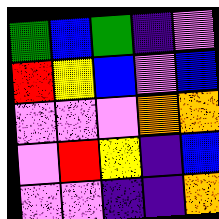[["green", "blue", "green", "indigo", "violet"], ["red", "yellow", "blue", "violet", "blue"], ["violet", "violet", "violet", "orange", "orange"], ["violet", "red", "yellow", "indigo", "blue"], ["violet", "violet", "indigo", "indigo", "orange"]]